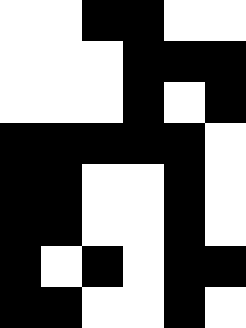[["white", "white", "black", "black", "white", "white"], ["white", "white", "white", "black", "black", "black"], ["white", "white", "white", "black", "white", "black"], ["black", "black", "black", "black", "black", "white"], ["black", "black", "white", "white", "black", "white"], ["black", "black", "white", "white", "black", "white"], ["black", "white", "black", "white", "black", "black"], ["black", "black", "white", "white", "black", "white"]]